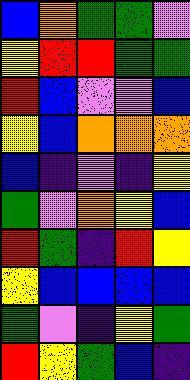[["blue", "orange", "green", "green", "violet"], ["yellow", "red", "red", "green", "green"], ["red", "blue", "violet", "violet", "blue"], ["yellow", "blue", "orange", "orange", "orange"], ["blue", "indigo", "violet", "indigo", "yellow"], ["green", "violet", "orange", "yellow", "blue"], ["red", "green", "indigo", "red", "yellow"], ["yellow", "blue", "blue", "blue", "blue"], ["green", "violet", "indigo", "yellow", "green"], ["red", "yellow", "green", "blue", "indigo"]]